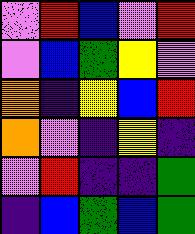[["violet", "red", "blue", "violet", "red"], ["violet", "blue", "green", "yellow", "violet"], ["orange", "indigo", "yellow", "blue", "red"], ["orange", "violet", "indigo", "yellow", "indigo"], ["violet", "red", "indigo", "indigo", "green"], ["indigo", "blue", "green", "blue", "green"]]